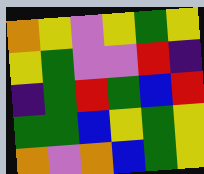[["orange", "yellow", "violet", "yellow", "green", "yellow"], ["yellow", "green", "violet", "violet", "red", "indigo"], ["indigo", "green", "red", "green", "blue", "red"], ["green", "green", "blue", "yellow", "green", "yellow"], ["orange", "violet", "orange", "blue", "green", "yellow"]]